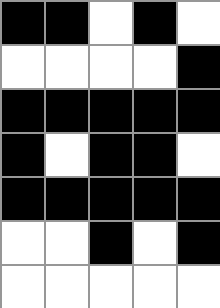[["black", "black", "white", "black", "white"], ["white", "white", "white", "white", "black"], ["black", "black", "black", "black", "black"], ["black", "white", "black", "black", "white"], ["black", "black", "black", "black", "black"], ["white", "white", "black", "white", "black"], ["white", "white", "white", "white", "white"]]